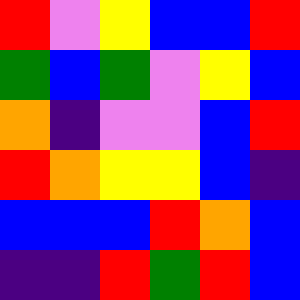[["red", "violet", "yellow", "blue", "blue", "red"], ["green", "blue", "green", "violet", "yellow", "blue"], ["orange", "indigo", "violet", "violet", "blue", "red"], ["red", "orange", "yellow", "yellow", "blue", "indigo"], ["blue", "blue", "blue", "red", "orange", "blue"], ["indigo", "indigo", "red", "green", "red", "blue"]]